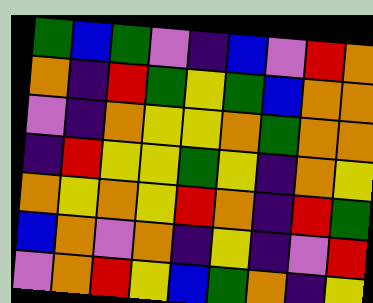[["green", "blue", "green", "violet", "indigo", "blue", "violet", "red", "orange"], ["orange", "indigo", "red", "green", "yellow", "green", "blue", "orange", "orange"], ["violet", "indigo", "orange", "yellow", "yellow", "orange", "green", "orange", "orange"], ["indigo", "red", "yellow", "yellow", "green", "yellow", "indigo", "orange", "yellow"], ["orange", "yellow", "orange", "yellow", "red", "orange", "indigo", "red", "green"], ["blue", "orange", "violet", "orange", "indigo", "yellow", "indigo", "violet", "red"], ["violet", "orange", "red", "yellow", "blue", "green", "orange", "indigo", "yellow"]]